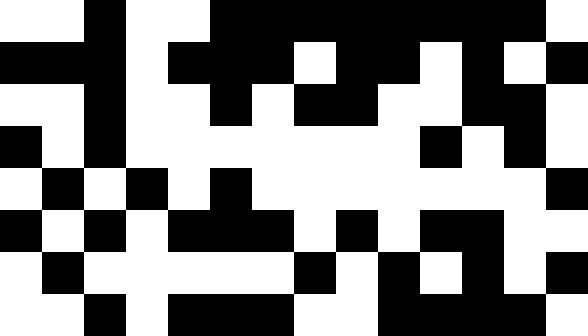[["white", "white", "black", "white", "white", "black", "black", "black", "black", "black", "black", "black", "black", "white"], ["black", "black", "black", "white", "black", "black", "black", "white", "black", "black", "white", "black", "white", "black"], ["white", "white", "black", "white", "white", "black", "white", "black", "black", "white", "white", "black", "black", "white"], ["black", "white", "black", "white", "white", "white", "white", "white", "white", "white", "black", "white", "black", "white"], ["white", "black", "white", "black", "white", "black", "white", "white", "white", "white", "white", "white", "white", "black"], ["black", "white", "black", "white", "black", "black", "black", "white", "black", "white", "black", "black", "white", "white"], ["white", "black", "white", "white", "white", "white", "white", "black", "white", "black", "white", "black", "white", "black"], ["white", "white", "black", "white", "black", "black", "black", "white", "white", "black", "black", "black", "black", "white"]]